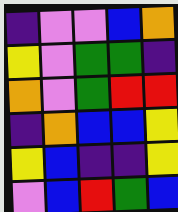[["indigo", "violet", "violet", "blue", "orange"], ["yellow", "violet", "green", "green", "indigo"], ["orange", "violet", "green", "red", "red"], ["indigo", "orange", "blue", "blue", "yellow"], ["yellow", "blue", "indigo", "indigo", "yellow"], ["violet", "blue", "red", "green", "blue"]]